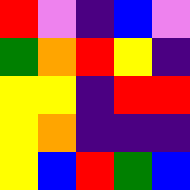[["red", "violet", "indigo", "blue", "violet"], ["green", "orange", "red", "yellow", "indigo"], ["yellow", "yellow", "indigo", "red", "red"], ["yellow", "orange", "indigo", "indigo", "indigo"], ["yellow", "blue", "red", "green", "blue"]]